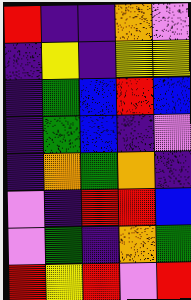[["red", "indigo", "indigo", "orange", "violet"], ["indigo", "yellow", "indigo", "yellow", "yellow"], ["indigo", "green", "blue", "red", "blue"], ["indigo", "green", "blue", "indigo", "violet"], ["indigo", "orange", "green", "orange", "indigo"], ["violet", "indigo", "red", "red", "blue"], ["violet", "green", "indigo", "orange", "green"], ["red", "yellow", "red", "violet", "red"]]